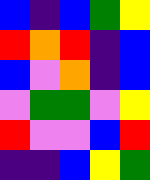[["blue", "indigo", "blue", "green", "yellow"], ["red", "orange", "red", "indigo", "blue"], ["blue", "violet", "orange", "indigo", "blue"], ["violet", "green", "green", "violet", "yellow"], ["red", "violet", "violet", "blue", "red"], ["indigo", "indigo", "blue", "yellow", "green"]]